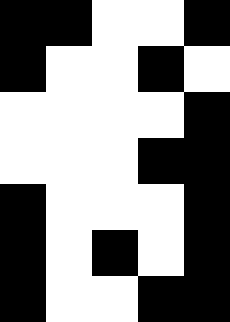[["black", "black", "white", "white", "black"], ["black", "white", "white", "black", "white"], ["white", "white", "white", "white", "black"], ["white", "white", "white", "black", "black"], ["black", "white", "white", "white", "black"], ["black", "white", "black", "white", "black"], ["black", "white", "white", "black", "black"]]